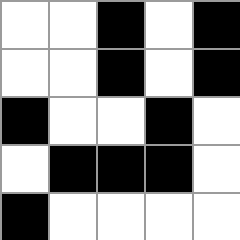[["white", "white", "black", "white", "black"], ["white", "white", "black", "white", "black"], ["black", "white", "white", "black", "white"], ["white", "black", "black", "black", "white"], ["black", "white", "white", "white", "white"]]